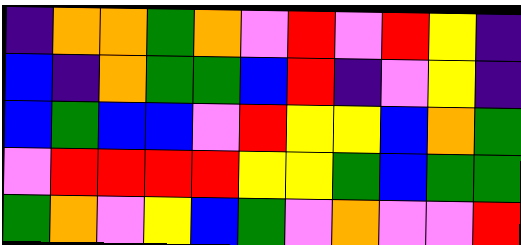[["indigo", "orange", "orange", "green", "orange", "violet", "red", "violet", "red", "yellow", "indigo"], ["blue", "indigo", "orange", "green", "green", "blue", "red", "indigo", "violet", "yellow", "indigo"], ["blue", "green", "blue", "blue", "violet", "red", "yellow", "yellow", "blue", "orange", "green"], ["violet", "red", "red", "red", "red", "yellow", "yellow", "green", "blue", "green", "green"], ["green", "orange", "violet", "yellow", "blue", "green", "violet", "orange", "violet", "violet", "red"]]